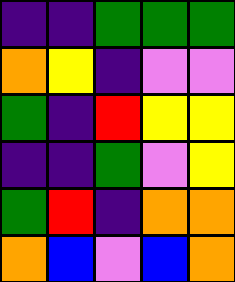[["indigo", "indigo", "green", "green", "green"], ["orange", "yellow", "indigo", "violet", "violet"], ["green", "indigo", "red", "yellow", "yellow"], ["indigo", "indigo", "green", "violet", "yellow"], ["green", "red", "indigo", "orange", "orange"], ["orange", "blue", "violet", "blue", "orange"]]